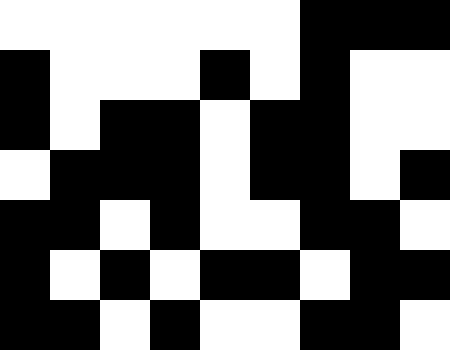[["white", "white", "white", "white", "white", "white", "black", "black", "black"], ["black", "white", "white", "white", "black", "white", "black", "white", "white"], ["black", "white", "black", "black", "white", "black", "black", "white", "white"], ["white", "black", "black", "black", "white", "black", "black", "white", "black"], ["black", "black", "white", "black", "white", "white", "black", "black", "white"], ["black", "white", "black", "white", "black", "black", "white", "black", "black"], ["black", "black", "white", "black", "white", "white", "black", "black", "white"]]